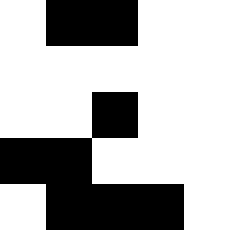[["white", "black", "black", "white", "white"], ["white", "white", "white", "white", "white"], ["white", "white", "black", "white", "white"], ["black", "black", "white", "white", "white"], ["white", "black", "black", "black", "white"]]